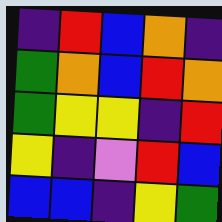[["indigo", "red", "blue", "orange", "indigo"], ["green", "orange", "blue", "red", "orange"], ["green", "yellow", "yellow", "indigo", "red"], ["yellow", "indigo", "violet", "red", "blue"], ["blue", "blue", "indigo", "yellow", "green"]]